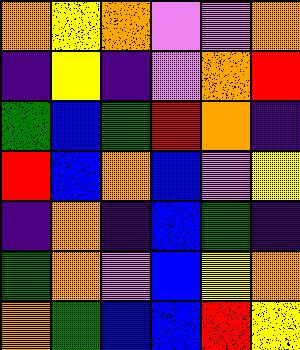[["orange", "yellow", "orange", "violet", "violet", "orange"], ["indigo", "yellow", "indigo", "violet", "orange", "red"], ["green", "blue", "green", "red", "orange", "indigo"], ["red", "blue", "orange", "blue", "violet", "yellow"], ["indigo", "orange", "indigo", "blue", "green", "indigo"], ["green", "orange", "violet", "blue", "yellow", "orange"], ["orange", "green", "blue", "blue", "red", "yellow"]]